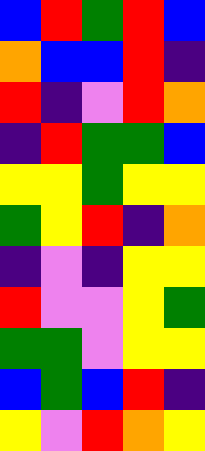[["blue", "red", "green", "red", "blue"], ["orange", "blue", "blue", "red", "indigo"], ["red", "indigo", "violet", "red", "orange"], ["indigo", "red", "green", "green", "blue"], ["yellow", "yellow", "green", "yellow", "yellow"], ["green", "yellow", "red", "indigo", "orange"], ["indigo", "violet", "indigo", "yellow", "yellow"], ["red", "violet", "violet", "yellow", "green"], ["green", "green", "violet", "yellow", "yellow"], ["blue", "green", "blue", "red", "indigo"], ["yellow", "violet", "red", "orange", "yellow"]]